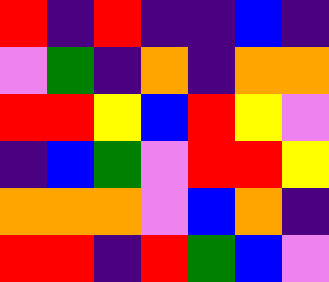[["red", "indigo", "red", "indigo", "indigo", "blue", "indigo"], ["violet", "green", "indigo", "orange", "indigo", "orange", "orange"], ["red", "red", "yellow", "blue", "red", "yellow", "violet"], ["indigo", "blue", "green", "violet", "red", "red", "yellow"], ["orange", "orange", "orange", "violet", "blue", "orange", "indigo"], ["red", "red", "indigo", "red", "green", "blue", "violet"]]